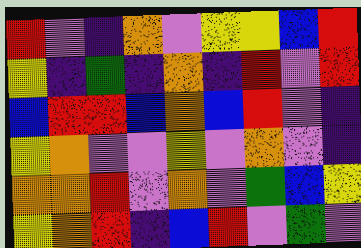[["red", "violet", "indigo", "orange", "violet", "yellow", "yellow", "blue", "red"], ["yellow", "indigo", "green", "indigo", "orange", "indigo", "red", "violet", "red"], ["blue", "red", "red", "blue", "orange", "blue", "red", "violet", "indigo"], ["yellow", "orange", "violet", "violet", "yellow", "violet", "orange", "violet", "indigo"], ["orange", "orange", "red", "violet", "orange", "violet", "green", "blue", "yellow"], ["yellow", "orange", "red", "indigo", "blue", "red", "violet", "green", "violet"]]